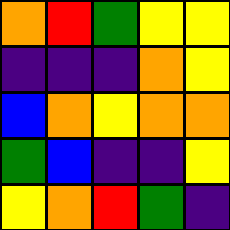[["orange", "red", "green", "yellow", "yellow"], ["indigo", "indigo", "indigo", "orange", "yellow"], ["blue", "orange", "yellow", "orange", "orange"], ["green", "blue", "indigo", "indigo", "yellow"], ["yellow", "orange", "red", "green", "indigo"]]